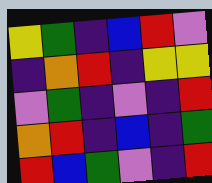[["yellow", "green", "indigo", "blue", "red", "violet"], ["indigo", "orange", "red", "indigo", "yellow", "yellow"], ["violet", "green", "indigo", "violet", "indigo", "red"], ["orange", "red", "indigo", "blue", "indigo", "green"], ["red", "blue", "green", "violet", "indigo", "red"]]